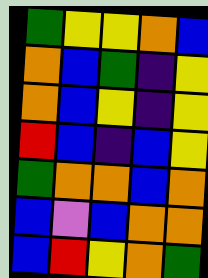[["green", "yellow", "yellow", "orange", "blue"], ["orange", "blue", "green", "indigo", "yellow"], ["orange", "blue", "yellow", "indigo", "yellow"], ["red", "blue", "indigo", "blue", "yellow"], ["green", "orange", "orange", "blue", "orange"], ["blue", "violet", "blue", "orange", "orange"], ["blue", "red", "yellow", "orange", "green"]]